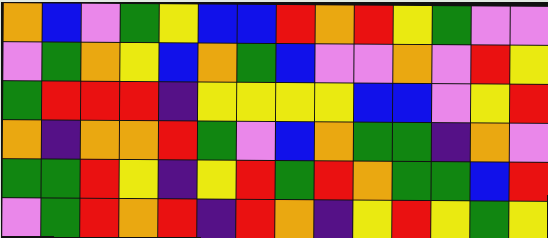[["orange", "blue", "violet", "green", "yellow", "blue", "blue", "red", "orange", "red", "yellow", "green", "violet", "violet"], ["violet", "green", "orange", "yellow", "blue", "orange", "green", "blue", "violet", "violet", "orange", "violet", "red", "yellow"], ["green", "red", "red", "red", "indigo", "yellow", "yellow", "yellow", "yellow", "blue", "blue", "violet", "yellow", "red"], ["orange", "indigo", "orange", "orange", "red", "green", "violet", "blue", "orange", "green", "green", "indigo", "orange", "violet"], ["green", "green", "red", "yellow", "indigo", "yellow", "red", "green", "red", "orange", "green", "green", "blue", "red"], ["violet", "green", "red", "orange", "red", "indigo", "red", "orange", "indigo", "yellow", "red", "yellow", "green", "yellow"]]